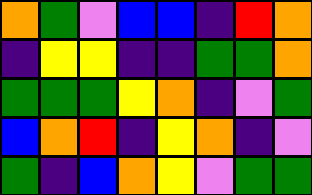[["orange", "green", "violet", "blue", "blue", "indigo", "red", "orange"], ["indigo", "yellow", "yellow", "indigo", "indigo", "green", "green", "orange"], ["green", "green", "green", "yellow", "orange", "indigo", "violet", "green"], ["blue", "orange", "red", "indigo", "yellow", "orange", "indigo", "violet"], ["green", "indigo", "blue", "orange", "yellow", "violet", "green", "green"]]